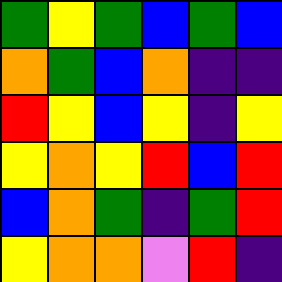[["green", "yellow", "green", "blue", "green", "blue"], ["orange", "green", "blue", "orange", "indigo", "indigo"], ["red", "yellow", "blue", "yellow", "indigo", "yellow"], ["yellow", "orange", "yellow", "red", "blue", "red"], ["blue", "orange", "green", "indigo", "green", "red"], ["yellow", "orange", "orange", "violet", "red", "indigo"]]